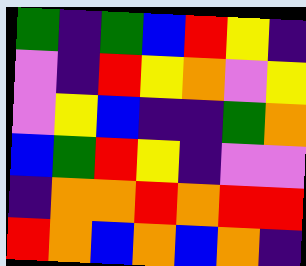[["green", "indigo", "green", "blue", "red", "yellow", "indigo"], ["violet", "indigo", "red", "yellow", "orange", "violet", "yellow"], ["violet", "yellow", "blue", "indigo", "indigo", "green", "orange"], ["blue", "green", "red", "yellow", "indigo", "violet", "violet"], ["indigo", "orange", "orange", "red", "orange", "red", "red"], ["red", "orange", "blue", "orange", "blue", "orange", "indigo"]]